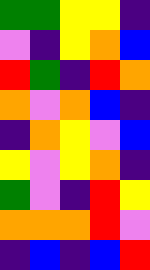[["green", "green", "yellow", "yellow", "indigo"], ["violet", "indigo", "yellow", "orange", "blue"], ["red", "green", "indigo", "red", "orange"], ["orange", "violet", "orange", "blue", "indigo"], ["indigo", "orange", "yellow", "violet", "blue"], ["yellow", "violet", "yellow", "orange", "indigo"], ["green", "violet", "indigo", "red", "yellow"], ["orange", "orange", "orange", "red", "violet"], ["indigo", "blue", "indigo", "blue", "red"]]